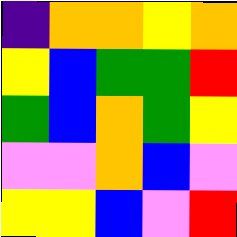[["indigo", "orange", "orange", "yellow", "orange"], ["yellow", "blue", "green", "green", "red"], ["green", "blue", "orange", "green", "yellow"], ["violet", "violet", "orange", "blue", "violet"], ["yellow", "yellow", "blue", "violet", "red"]]